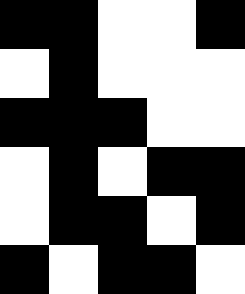[["black", "black", "white", "white", "black"], ["white", "black", "white", "white", "white"], ["black", "black", "black", "white", "white"], ["white", "black", "white", "black", "black"], ["white", "black", "black", "white", "black"], ["black", "white", "black", "black", "white"]]